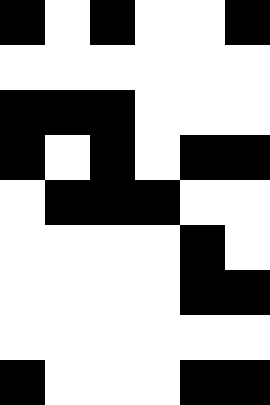[["black", "white", "black", "white", "white", "black"], ["white", "white", "white", "white", "white", "white"], ["black", "black", "black", "white", "white", "white"], ["black", "white", "black", "white", "black", "black"], ["white", "black", "black", "black", "white", "white"], ["white", "white", "white", "white", "black", "white"], ["white", "white", "white", "white", "black", "black"], ["white", "white", "white", "white", "white", "white"], ["black", "white", "white", "white", "black", "black"]]